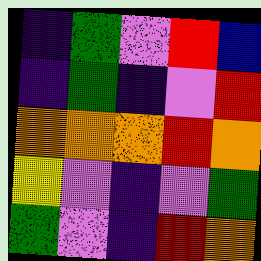[["indigo", "green", "violet", "red", "blue"], ["indigo", "green", "indigo", "violet", "red"], ["orange", "orange", "orange", "red", "orange"], ["yellow", "violet", "indigo", "violet", "green"], ["green", "violet", "indigo", "red", "orange"]]